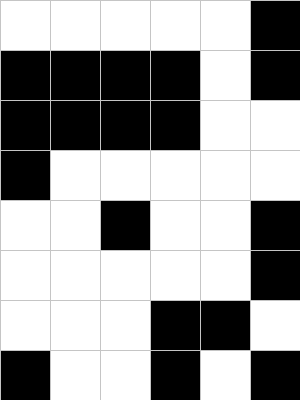[["white", "white", "white", "white", "white", "black"], ["black", "black", "black", "black", "white", "black"], ["black", "black", "black", "black", "white", "white"], ["black", "white", "white", "white", "white", "white"], ["white", "white", "black", "white", "white", "black"], ["white", "white", "white", "white", "white", "black"], ["white", "white", "white", "black", "black", "white"], ["black", "white", "white", "black", "white", "black"]]